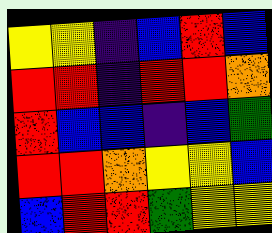[["yellow", "yellow", "indigo", "blue", "red", "blue"], ["red", "red", "indigo", "red", "red", "orange"], ["red", "blue", "blue", "indigo", "blue", "green"], ["red", "red", "orange", "yellow", "yellow", "blue"], ["blue", "red", "red", "green", "yellow", "yellow"]]